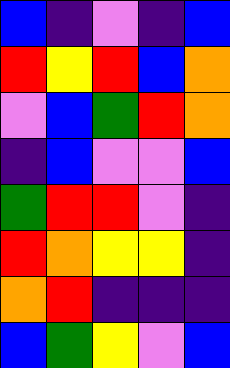[["blue", "indigo", "violet", "indigo", "blue"], ["red", "yellow", "red", "blue", "orange"], ["violet", "blue", "green", "red", "orange"], ["indigo", "blue", "violet", "violet", "blue"], ["green", "red", "red", "violet", "indigo"], ["red", "orange", "yellow", "yellow", "indigo"], ["orange", "red", "indigo", "indigo", "indigo"], ["blue", "green", "yellow", "violet", "blue"]]